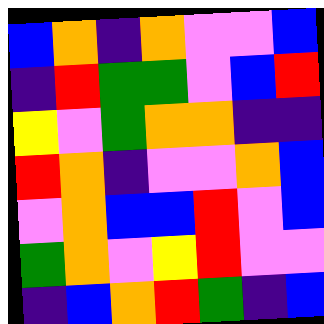[["blue", "orange", "indigo", "orange", "violet", "violet", "blue"], ["indigo", "red", "green", "green", "violet", "blue", "red"], ["yellow", "violet", "green", "orange", "orange", "indigo", "indigo"], ["red", "orange", "indigo", "violet", "violet", "orange", "blue"], ["violet", "orange", "blue", "blue", "red", "violet", "blue"], ["green", "orange", "violet", "yellow", "red", "violet", "violet"], ["indigo", "blue", "orange", "red", "green", "indigo", "blue"]]